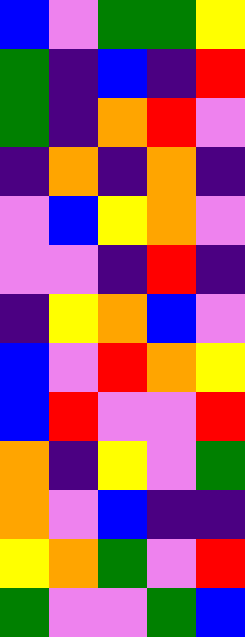[["blue", "violet", "green", "green", "yellow"], ["green", "indigo", "blue", "indigo", "red"], ["green", "indigo", "orange", "red", "violet"], ["indigo", "orange", "indigo", "orange", "indigo"], ["violet", "blue", "yellow", "orange", "violet"], ["violet", "violet", "indigo", "red", "indigo"], ["indigo", "yellow", "orange", "blue", "violet"], ["blue", "violet", "red", "orange", "yellow"], ["blue", "red", "violet", "violet", "red"], ["orange", "indigo", "yellow", "violet", "green"], ["orange", "violet", "blue", "indigo", "indigo"], ["yellow", "orange", "green", "violet", "red"], ["green", "violet", "violet", "green", "blue"]]